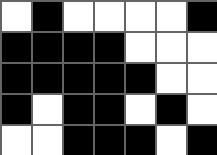[["white", "black", "white", "white", "white", "white", "black"], ["black", "black", "black", "black", "white", "white", "white"], ["black", "black", "black", "black", "black", "white", "white"], ["black", "white", "black", "black", "white", "black", "white"], ["white", "white", "black", "black", "black", "white", "black"]]